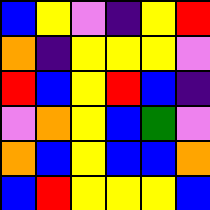[["blue", "yellow", "violet", "indigo", "yellow", "red"], ["orange", "indigo", "yellow", "yellow", "yellow", "violet"], ["red", "blue", "yellow", "red", "blue", "indigo"], ["violet", "orange", "yellow", "blue", "green", "violet"], ["orange", "blue", "yellow", "blue", "blue", "orange"], ["blue", "red", "yellow", "yellow", "yellow", "blue"]]